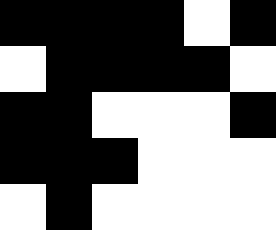[["black", "black", "black", "black", "white", "black"], ["white", "black", "black", "black", "black", "white"], ["black", "black", "white", "white", "white", "black"], ["black", "black", "black", "white", "white", "white"], ["white", "black", "white", "white", "white", "white"]]